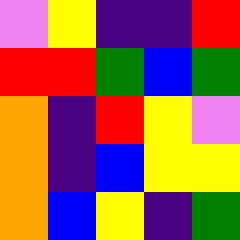[["violet", "yellow", "indigo", "indigo", "red"], ["red", "red", "green", "blue", "green"], ["orange", "indigo", "red", "yellow", "violet"], ["orange", "indigo", "blue", "yellow", "yellow"], ["orange", "blue", "yellow", "indigo", "green"]]